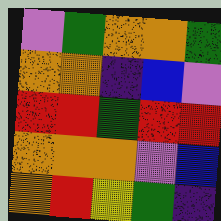[["violet", "green", "orange", "orange", "green"], ["orange", "orange", "indigo", "blue", "violet"], ["red", "red", "green", "red", "red"], ["orange", "orange", "orange", "violet", "blue"], ["orange", "red", "yellow", "green", "indigo"]]